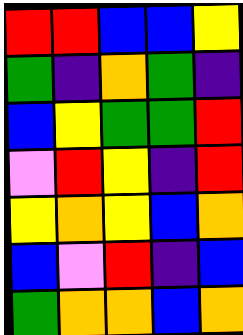[["red", "red", "blue", "blue", "yellow"], ["green", "indigo", "orange", "green", "indigo"], ["blue", "yellow", "green", "green", "red"], ["violet", "red", "yellow", "indigo", "red"], ["yellow", "orange", "yellow", "blue", "orange"], ["blue", "violet", "red", "indigo", "blue"], ["green", "orange", "orange", "blue", "orange"]]